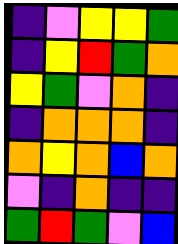[["indigo", "violet", "yellow", "yellow", "green"], ["indigo", "yellow", "red", "green", "orange"], ["yellow", "green", "violet", "orange", "indigo"], ["indigo", "orange", "orange", "orange", "indigo"], ["orange", "yellow", "orange", "blue", "orange"], ["violet", "indigo", "orange", "indigo", "indigo"], ["green", "red", "green", "violet", "blue"]]